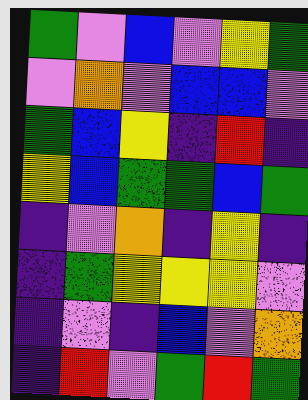[["green", "violet", "blue", "violet", "yellow", "green"], ["violet", "orange", "violet", "blue", "blue", "violet"], ["green", "blue", "yellow", "indigo", "red", "indigo"], ["yellow", "blue", "green", "green", "blue", "green"], ["indigo", "violet", "orange", "indigo", "yellow", "indigo"], ["indigo", "green", "yellow", "yellow", "yellow", "violet"], ["indigo", "violet", "indigo", "blue", "violet", "orange"], ["indigo", "red", "violet", "green", "red", "green"]]